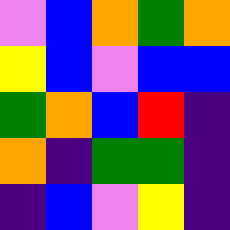[["violet", "blue", "orange", "green", "orange"], ["yellow", "blue", "violet", "blue", "blue"], ["green", "orange", "blue", "red", "indigo"], ["orange", "indigo", "green", "green", "indigo"], ["indigo", "blue", "violet", "yellow", "indigo"]]